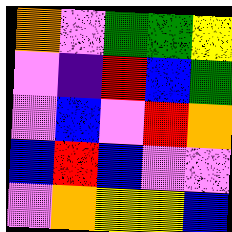[["orange", "violet", "green", "green", "yellow"], ["violet", "indigo", "red", "blue", "green"], ["violet", "blue", "violet", "red", "orange"], ["blue", "red", "blue", "violet", "violet"], ["violet", "orange", "yellow", "yellow", "blue"]]